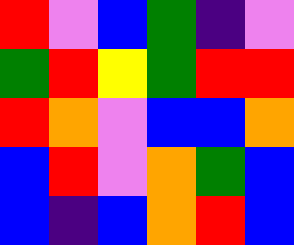[["red", "violet", "blue", "green", "indigo", "violet"], ["green", "red", "yellow", "green", "red", "red"], ["red", "orange", "violet", "blue", "blue", "orange"], ["blue", "red", "violet", "orange", "green", "blue"], ["blue", "indigo", "blue", "orange", "red", "blue"]]